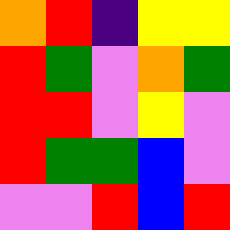[["orange", "red", "indigo", "yellow", "yellow"], ["red", "green", "violet", "orange", "green"], ["red", "red", "violet", "yellow", "violet"], ["red", "green", "green", "blue", "violet"], ["violet", "violet", "red", "blue", "red"]]